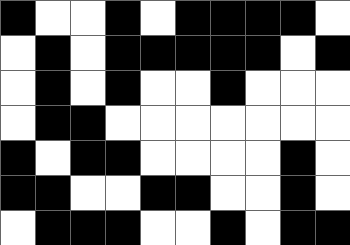[["black", "white", "white", "black", "white", "black", "black", "black", "black", "white"], ["white", "black", "white", "black", "black", "black", "black", "black", "white", "black"], ["white", "black", "white", "black", "white", "white", "black", "white", "white", "white"], ["white", "black", "black", "white", "white", "white", "white", "white", "white", "white"], ["black", "white", "black", "black", "white", "white", "white", "white", "black", "white"], ["black", "black", "white", "white", "black", "black", "white", "white", "black", "white"], ["white", "black", "black", "black", "white", "white", "black", "white", "black", "black"]]